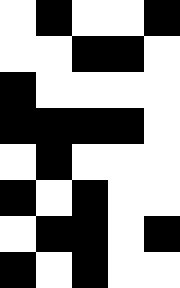[["white", "black", "white", "white", "black"], ["white", "white", "black", "black", "white"], ["black", "white", "white", "white", "white"], ["black", "black", "black", "black", "white"], ["white", "black", "white", "white", "white"], ["black", "white", "black", "white", "white"], ["white", "black", "black", "white", "black"], ["black", "white", "black", "white", "white"]]